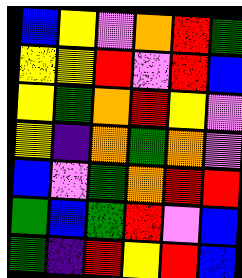[["blue", "yellow", "violet", "orange", "red", "green"], ["yellow", "yellow", "red", "violet", "red", "blue"], ["yellow", "green", "orange", "red", "yellow", "violet"], ["yellow", "indigo", "orange", "green", "orange", "violet"], ["blue", "violet", "green", "orange", "red", "red"], ["green", "blue", "green", "red", "violet", "blue"], ["green", "indigo", "red", "yellow", "red", "blue"]]